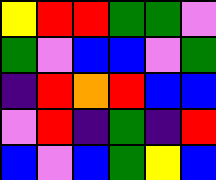[["yellow", "red", "red", "green", "green", "violet"], ["green", "violet", "blue", "blue", "violet", "green"], ["indigo", "red", "orange", "red", "blue", "blue"], ["violet", "red", "indigo", "green", "indigo", "red"], ["blue", "violet", "blue", "green", "yellow", "blue"]]